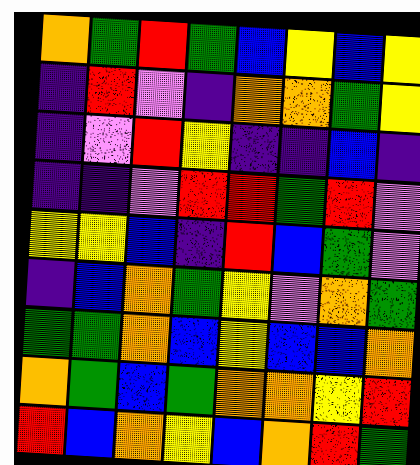[["orange", "green", "red", "green", "blue", "yellow", "blue", "yellow"], ["indigo", "red", "violet", "indigo", "orange", "orange", "green", "yellow"], ["indigo", "violet", "red", "yellow", "indigo", "indigo", "blue", "indigo"], ["indigo", "indigo", "violet", "red", "red", "green", "red", "violet"], ["yellow", "yellow", "blue", "indigo", "red", "blue", "green", "violet"], ["indigo", "blue", "orange", "green", "yellow", "violet", "orange", "green"], ["green", "green", "orange", "blue", "yellow", "blue", "blue", "orange"], ["orange", "green", "blue", "green", "orange", "orange", "yellow", "red"], ["red", "blue", "orange", "yellow", "blue", "orange", "red", "green"]]